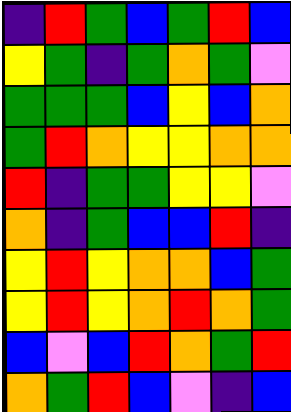[["indigo", "red", "green", "blue", "green", "red", "blue"], ["yellow", "green", "indigo", "green", "orange", "green", "violet"], ["green", "green", "green", "blue", "yellow", "blue", "orange"], ["green", "red", "orange", "yellow", "yellow", "orange", "orange"], ["red", "indigo", "green", "green", "yellow", "yellow", "violet"], ["orange", "indigo", "green", "blue", "blue", "red", "indigo"], ["yellow", "red", "yellow", "orange", "orange", "blue", "green"], ["yellow", "red", "yellow", "orange", "red", "orange", "green"], ["blue", "violet", "blue", "red", "orange", "green", "red"], ["orange", "green", "red", "blue", "violet", "indigo", "blue"]]